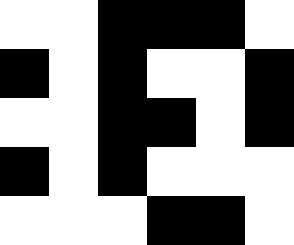[["white", "white", "black", "black", "black", "white"], ["black", "white", "black", "white", "white", "black"], ["white", "white", "black", "black", "white", "black"], ["black", "white", "black", "white", "white", "white"], ["white", "white", "white", "black", "black", "white"]]